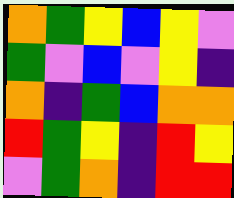[["orange", "green", "yellow", "blue", "yellow", "violet"], ["green", "violet", "blue", "violet", "yellow", "indigo"], ["orange", "indigo", "green", "blue", "orange", "orange"], ["red", "green", "yellow", "indigo", "red", "yellow"], ["violet", "green", "orange", "indigo", "red", "red"]]